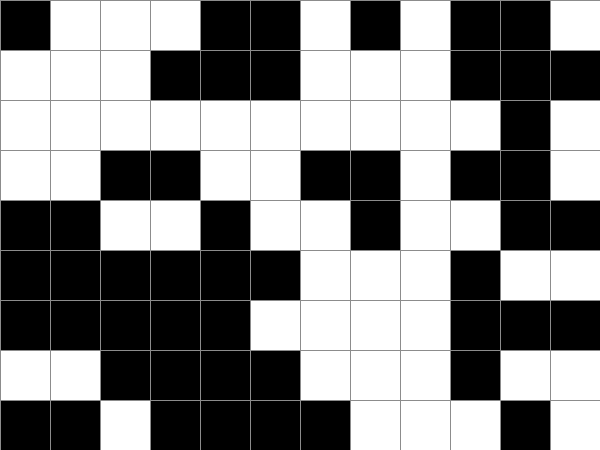[["black", "white", "white", "white", "black", "black", "white", "black", "white", "black", "black", "white"], ["white", "white", "white", "black", "black", "black", "white", "white", "white", "black", "black", "black"], ["white", "white", "white", "white", "white", "white", "white", "white", "white", "white", "black", "white"], ["white", "white", "black", "black", "white", "white", "black", "black", "white", "black", "black", "white"], ["black", "black", "white", "white", "black", "white", "white", "black", "white", "white", "black", "black"], ["black", "black", "black", "black", "black", "black", "white", "white", "white", "black", "white", "white"], ["black", "black", "black", "black", "black", "white", "white", "white", "white", "black", "black", "black"], ["white", "white", "black", "black", "black", "black", "white", "white", "white", "black", "white", "white"], ["black", "black", "white", "black", "black", "black", "black", "white", "white", "white", "black", "white"]]